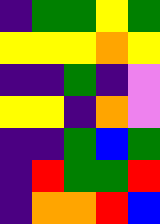[["indigo", "green", "green", "yellow", "green"], ["yellow", "yellow", "yellow", "orange", "yellow"], ["indigo", "indigo", "green", "indigo", "violet"], ["yellow", "yellow", "indigo", "orange", "violet"], ["indigo", "indigo", "green", "blue", "green"], ["indigo", "red", "green", "green", "red"], ["indigo", "orange", "orange", "red", "blue"]]